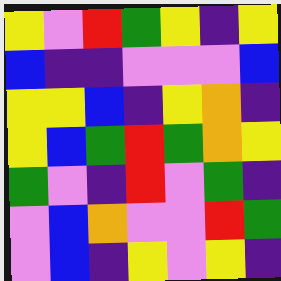[["yellow", "violet", "red", "green", "yellow", "indigo", "yellow"], ["blue", "indigo", "indigo", "violet", "violet", "violet", "blue"], ["yellow", "yellow", "blue", "indigo", "yellow", "orange", "indigo"], ["yellow", "blue", "green", "red", "green", "orange", "yellow"], ["green", "violet", "indigo", "red", "violet", "green", "indigo"], ["violet", "blue", "orange", "violet", "violet", "red", "green"], ["violet", "blue", "indigo", "yellow", "violet", "yellow", "indigo"]]